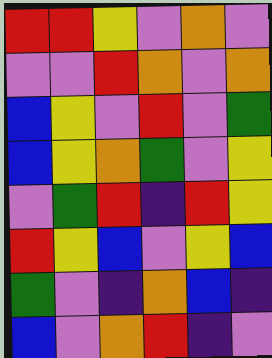[["red", "red", "yellow", "violet", "orange", "violet"], ["violet", "violet", "red", "orange", "violet", "orange"], ["blue", "yellow", "violet", "red", "violet", "green"], ["blue", "yellow", "orange", "green", "violet", "yellow"], ["violet", "green", "red", "indigo", "red", "yellow"], ["red", "yellow", "blue", "violet", "yellow", "blue"], ["green", "violet", "indigo", "orange", "blue", "indigo"], ["blue", "violet", "orange", "red", "indigo", "violet"]]